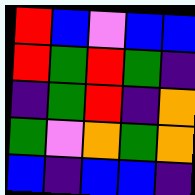[["red", "blue", "violet", "blue", "blue"], ["red", "green", "red", "green", "indigo"], ["indigo", "green", "red", "indigo", "orange"], ["green", "violet", "orange", "green", "orange"], ["blue", "indigo", "blue", "blue", "indigo"]]